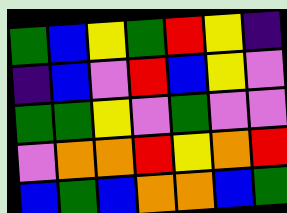[["green", "blue", "yellow", "green", "red", "yellow", "indigo"], ["indigo", "blue", "violet", "red", "blue", "yellow", "violet"], ["green", "green", "yellow", "violet", "green", "violet", "violet"], ["violet", "orange", "orange", "red", "yellow", "orange", "red"], ["blue", "green", "blue", "orange", "orange", "blue", "green"]]